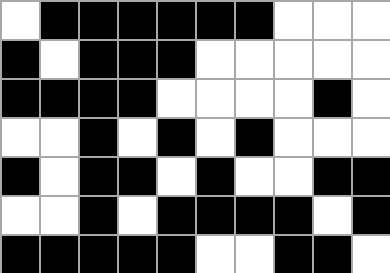[["white", "black", "black", "black", "black", "black", "black", "white", "white", "white"], ["black", "white", "black", "black", "black", "white", "white", "white", "white", "white"], ["black", "black", "black", "black", "white", "white", "white", "white", "black", "white"], ["white", "white", "black", "white", "black", "white", "black", "white", "white", "white"], ["black", "white", "black", "black", "white", "black", "white", "white", "black", "black"], ["white", "white", "black", "white", "black", "black", "black", "black", "white", "black"], ["black", "black", "black", "black", "black", "white", "white", "black", "black", "white"]]